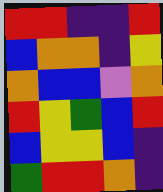[["red", "red", "indigo", "indigo", "red"], ["blue", "orange", "orange", "indigo", "yellow"], ["orange", "blue", "blue", "violet", "orange"], ["red", "yellow", "green", "blue", "red"], ["blue", "yellow", "yellow", "blue", "indigo"], ["green", "red", "red", "orange", "indigo"]]